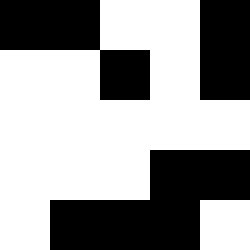[["black", "black", "white", "white", "black"], ["white", "white", "black", "white", "black"], ["white", "white", "white", "white", "white"], ["white", "white", "white", "black", "black"], ["white", "black", "black", "black", "white"]]